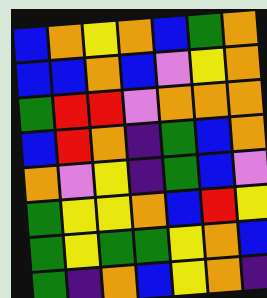[["blue", "orange", "yellow", "orange", "blue", "green", "orange"], ["blue", "blue", "orange", "blue", "violet", "yellow", "orange"], ["green", "red", "red", "violet", "orange", "orange", "orange"], ["blue", "red", "orange", "indigo", "green", "blue", "orange"], ["orange", "violet", "yellow", "indigo", "green", "blue", "violet"], ["green", "yellow", "yellow", "orange", "blue", "red", "yellow"], ["green", "yellow", "green", "green", "yellow", "orange", "blue"], ["green", "indigo", "orange", "blue", "yellow", "orange", "indigo"]]